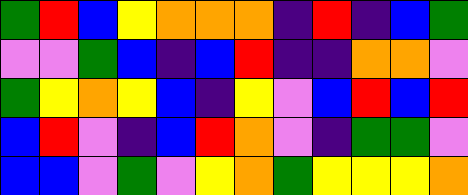[["green", "red", "blue", "yellow", "orange", "orange", "orange", "indigo", "red", "indigo", "blue", "green"], ["violet", "violet", "green", "blue", "indigo", "blue", "red", "indigo", "indigo", "orange", "orange", "violet"], ["green", "yellow", "orange", "yellow", "blue", "indigo", "yellow", "violet", "blue", "red", "blue", "red"], ["blue", "red", "violet", "indigo", "blue", "red", "orange", "violet", "indigo", "green", "green", "violet"], ["blue", "blue", "violet", "green", "violet", "yellow", "orange", "green", "yellow", "yellow", "yellow", "orange"]]